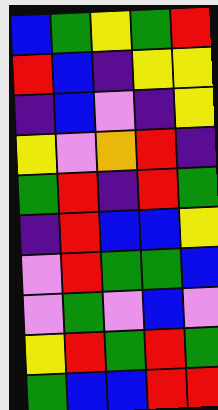[["blue", "green", "yellow", "green", "red"], ["red", "blue", "indigo", "yellow", "yellow"], ["indigo", "blue", "violet", "indigo", "yellow"], ["yellow", "violet", "orange", "red", "indigo"], ["green", "red", "indigo", "red", "green"], ["indigo", "red", "blue", "blue", "yellow"], ["violet", "red", "green", "green", "blue"], ["violet", "green", "violet", "blue", "violet"], ["yellow", "red", "green", "red", "green"], ["green", "blue", "blue", "red", "red"]]